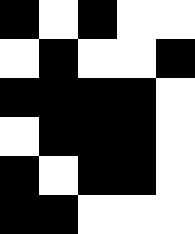[["black", "white", "black", "white", "white"], ["white", "black", "white", "white", "black"], ["black", "black", "black", "black", "white"], ["white", "black", "black", "black", "white"], ["black", "white", "black", "black", "white"], ["black", "black", "white", "white", "white"]]